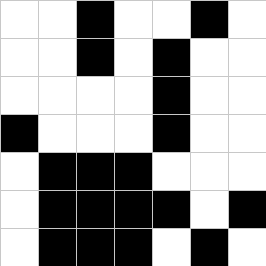[["white", "white", "black", "white", "white", "black", "white"], ["white", "white", "black", "white", "black", "white", "white"], ["white", "white", "white", "white", "black", "white", "white"], ["black", "white", "white", "white", "black", "white", "white"], ["white", "black", "black", "black", "white", "white", "white"], ["white", "black", "black", "black", "black", "white", "black"], ["white", "black", "black", "black", "white", "black", "white"]]